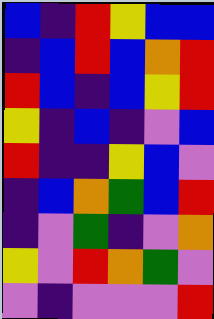[["blue", "indigo", "red", "yellow", "blue", "blue"], ["indigo", "blue", "red", "blue", "orange", "red"], ["red", "blue", "indigo", "blue", "yellow", "red"], ["yellow", "indigo", "blue", "indigo", "violet", "blue"], ["red", "indigo", "indigo", "yellow", "blue", "violet"], ["indigo", "blue", "orange", "green", "blue", "red"], ["indigo", "violet", "green", "indigo", "violet", "orange"], ["yellow", "violet", "red", "orange", "green", "violet"], ["violet", "indigo", "violet", "violet", "violet", "red"]]